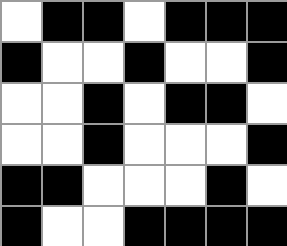[["white", "black", "black", "white", "black", "black", "black"], ["black", "white", "white", "black", "white", "white", "black"], ["white", "white", "black", "white", "black", "black", "white"], ["white", "white", "black", "white", "white", "white", "black"], ["black", "black", "white", "white", "white", "black", "white"], ["black", "white", "white", "black", "black", "black", "black"]]